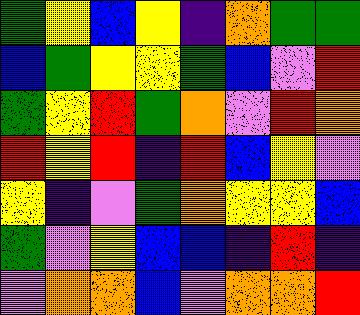[["green", "yellow", "blue", "yellow", "indigo", "orange", "green", "green"], ["blue", "green", "yellow", "yellow", "green", "blue", "violet", "red"], ["green", "yellow", "red", "green", "orange", "violet", "red", "orange"], ["red", "yellow", "red", "indigo", "red", "blue", "yellow", "violet"], ["yellow", "indigo", "violet", "green", "orange", "yellow", "yellow", "blue"], ["green", "violet", "yellow", "blue", "blue", "indigo", "red", "indigo"], ["violet", "orange", "orange", "blue", "violet", "orange", "orange", "red"]]